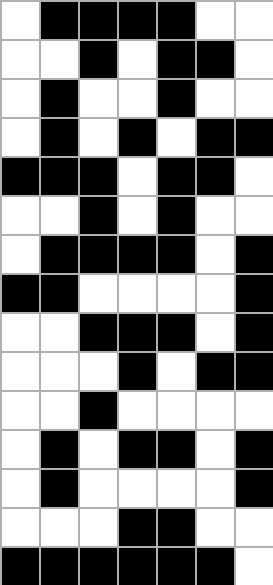[["white", "black", "black", "black", "black", "white", "white"], ["white", "white", "black", "white", "black", "black", "white"], ["white", "black", "white", "white", "black", "white", "white"], ["white", "black", "white", "black", "white", "black", "black"], ["black", "black", "black", "white", "black", "black", "white"], ["white", "white", "black", "white", "black", "white", "white"], ["white", "black", "black", "black", "black", "white", "black"], ["black", "black", "white", "white", "white", "white", "black"], ["white", "white", "black", "black", "black", "white", "black"], ["white", "white", "white", "black", "white", "black", "black"], ["white", "white", "black", "white", "white", "white", "white"], ["white", "black", "white", "black", "black", "white", "black"], ["white", "black", "white", "white", "white", "white", "black"], ["white", "white", "white", "black", "black", "white", "white"], ["black", "black", "black", "black", "black", "black", "white"]]